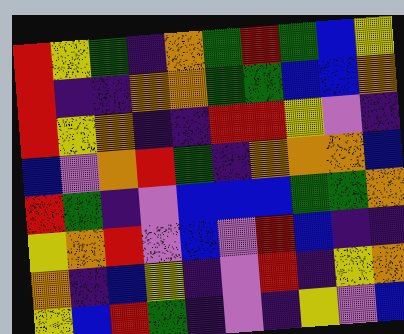[["red", "yellow", "green", "indigo", "orange", "green", "red", "green", "blue", "yellow"], ["red", "indigo", "indigo", "orange", "orange", "green", "green", "blue", "blue", "orange"], ["red", "yellow", "orange", "indigo", "indigo", "red", "red", "yellow", "violet", "indigo"], ["blue", "violet", "orange", "red", "green", "indigo", "orange", "orange", "orange", "blue"], ["red", "green", "indigo", "violet", "blue", "blue", "blue", "green", "green", "orange"], ["yellow", "orange", "red", "violet", "blue", "violet", "red", "blue", "indigo", "indigo"], ["orange", "indigo", "blue", "yellow", "indigo", "violet", "red", "indigo", "yellow", "orange"], ["yellow", "blue", "red", "green", "indigo", "violet", "indigo", "yellow", "violet", "blue"]]